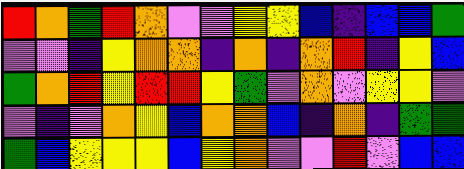[["red", "orange", "green", "red", "orange", "violet", "violet", "yellow", "yellow", "blue", "indigo", "blue", "blue", "green"], ["violet", "violet", "indigo", "yellow", "orange", "orange", "indigo", "orange", "indigo", "orange", "red", "indigo", "yellow", "blue"], ["green", "orange", "red", "yellow", "red", "red", "yellow", "green", "violet", "orange", "violet", "yellow", "yellow", "violet"], ["violet", "indigo", "violet", "orange", "yellow", "blue", "orange", "orange", "blue", "indigo", "orange", "indigo", "green", "green"], ["green", "blue", "yellow", "yellow", "yellow", "blue", "yellow", "orange", "violet", "violet", "red", "violet", "blue", "blue"]]